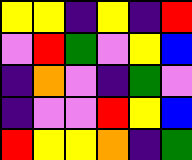[["yellow", "yellow", "indigo", "yellow", "indigo", "red"], ["violet", "red", "green", "violet", "yellow", "blue"], ["indigo", "orange", "violet", "indigo", "green", "violet"], ["indigo", "violet", "violet", "red", "yellow", "blue"], ["red", "yellow", "yellow", "orange", "indigo", "green"]]